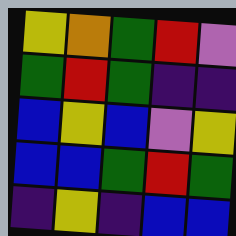[["yellow", "orange", "green", "red", "violet"], ["green", "red", "green", "indigo", "indigo"], ["blue", "yellow", "blue", "violet", "yellow"], ["blue", "blue", "green", "red", "green"], ["indigo", "yellow", "indigo", "blue", "blue"]]